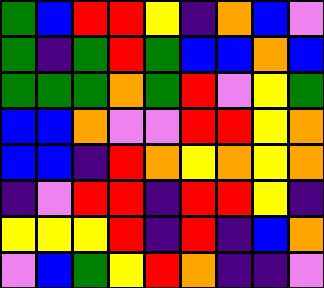[["green", "blue", "red", "red", "yellow", "indigo", "orange", "blue", "violet"], ["green", "indigo", "green", "red", "green", "blue", "blue", "orange", "blue"], ["green", "green", "green", "orange", "green", "red", "violet", "yellow", "green"], ["blue", "blue", "orange", "violet", "violet", "red", "red", "yellow", "orange"], ["blue", "blue", "indigo", "red", "orange", "yellow", "orange", "yellow", "orange"], ["indigo", "violet", "red", "red", "indigo", "red", "red", "yellow", "indigo"], ["yellow", "yellow", "yellow", "red", "indigo", "red", "indigo", "blue", "orange"], ["violet", "blue", "green", "yellow", "red", "orange", "indigo", "indigo", "violet"]]